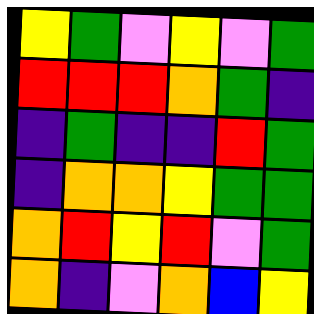[["yellow", "green", "violet", "yellow", "violet", "green"], ["red", "red", "red", "orange", "green", "indigo"], ["indigo", "green", "indigo", "indigo", "red", "green"], ["indigo", "orange", "orange", "yellow", "green", "green"], ["orange", "red", "yellow", "red", "violet", "green"], ["orange", "indigo", "violet", "orange", "blue", "yellow"]]